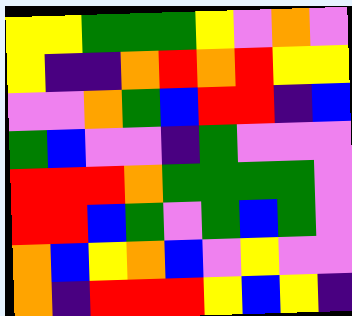[["yellow", "yellow", "green", "green", "green", "yellow", "violet", "orange", "violet"], ["yellow", "indigo", "indigo", "orange", "red", "orange", "red", "yellow", "yellow"], ["violet", "violet", "orange", "green", "blue", "red", "red", "indigo", "blue"], ["green", "blue", "violet", "violet", "indigo", "green", "violet", "violet", "violet"], ["red", "red", "red", "orange", "green", "green", "green", "green", "violet"], ["red", "red", "blue", "green", "violet", "green", "blue", "green", "violet"], ["orange", "blue", "yellow", "orange", "blue", "violet", "yellow", "violet", "violet"], ["orange", "indigo", "red", "red", "red", "yellow", "blue", "yellow", "indigo"]]